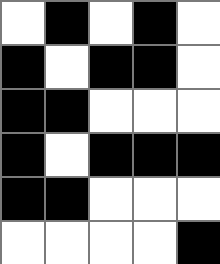[["white", "black", "white", "black", "white"], ["black", "white", "black", "black", "white"], ["black", "black", "white", "white", "white"], ["black", "white", "black", "black", "black"], ["black", "black", "white", "white", "white"], ["white", "white", "white", "white", "black"]]